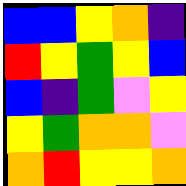[["blue", "blue", "yellow", "orange", "indigo"], ["red", "yellow", "green", "yellow", "blue"], ["blue", "indigo", "green", "violet", "yellow"], ["yellow", "green", "orange", "orange", "violet"], ["orange", "red", "yellow", "yellow", "orange"]]